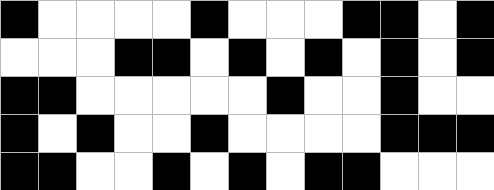[["black", "white", "white", "white", "white", "black", "white", "white", "white", "black", "black", "white", "black"], ["white", "white", "white", "black", "black", "white", "black", "white", "black", "white", "black", "white", "black"], ["black", "black", "white", "white", "white", "white", "white", "black", "white", "white", "black", "white", "white"], ["black", "white", "black", "white", "white", "black", "white", "white", "white", "white", "black", "black", "black"], ["black", "black", "white", "white", "black", "white", "black", "white", "black", "black", "white", "white", "white"]]